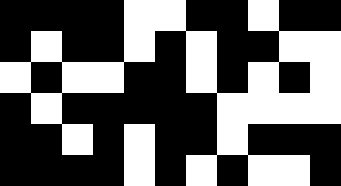[["black", "black", "black", "black", "white", "white", "black", "black", "white", "black", "black"], ["black", "white", "black", "black", "white", "black", "white", "black", "black", "white", "white"], ["white", "black", "white", "white", "black", "black", "white", "black", "white", "black", "white"], ["black", "white", "black", "black", "black", "black", "black", "white", "white", "white", "white"], ["black", "black", "white", "black", "white", "black", "black", "white", "black", "black", "black"], ["black", "black", "black", "black", "white", "black", "white", "black", "white", "white", "black"]]